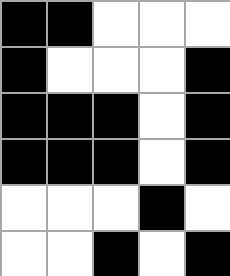[["black", "black", "white", "white", "white"], ["black", "white", "white", "white", "black"], ["black", "black", "black", "white", "black"], ["black", "black", "black", "white", "black"], ["white", "white", "white", "black", "white"], ["white", "white", "black", "white", "black"]]